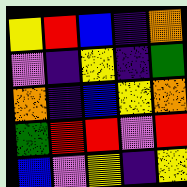[["yellow", "red", "blue", "indigo", "orange"], ["violet", "indigo", "yellow", "indigo", "green"], ["orange", "indigo", "blue", "yellow", "orange"], ["green", "red", "red", "violet", "red"], ["blue", "violet", "yellow", "indigo", "yellow"]]